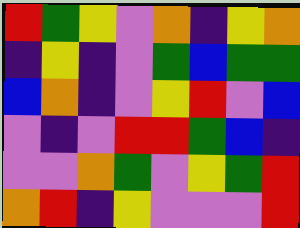[["red", "green", "yellow", "violet", "orange", "indigo", "yellow", "orange"], ["indigo", "yellow", "indigo", "violet", "green", "blue", "green", "green"], ["blue", "orange", "indigo", "violet", "yellow", "red", "violet", "blue"], ["violet", "indigo", "violet", "red", "red", "green", "blue", "indigo"], ["violet", "violet", "orange", "green", "violet", "yellow", "green", "red"], ["orange", "red", "indigo", "yellow", "violet", "violet", "violet", "red"]]